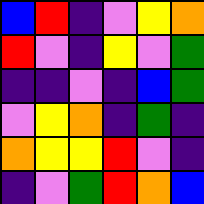[["blue", "red", "indigo", "violet", "yellow", "orange"], ["red", "violet", "indigo", "yellow", "violet", "green"], ["indigo", "indigo", "violet", "indigo", "blue", "green"], ["violet", "yellow", "orange", "indigo", "green", "indigo"], ["orange", "yellow", "yellow", "red", "violet", "indigo"], ["indigo", "violet", "green", "red", "orange", "blue"]]